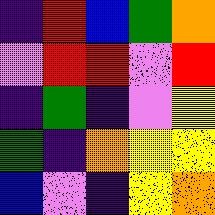[["indigo", "red", "blue", "green", "orange"], ["violet", "red", "red", "violet", "red"], ["indigo", "green", "indigo", "violet", "yellow"], ["green", "indigo", "orange", "yellow", "yellow"], ["blue", "violet", "indigo", "yellow", "orange"]]